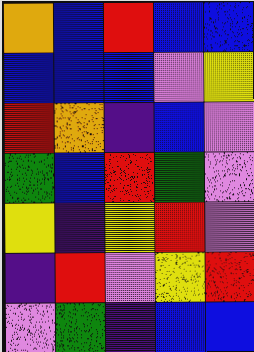[["orange", "blue", "red", "blue", "blue"], ["blue", "blue", "blue", "violet", "yellow"], ["red", "orange", "indigo", "blue", "violet"], ["green", "blue", "red", "green", "violet"], ["yellow", "indigo", "yellow", "red", "violet"], ["indigo", "red", "violet", "yellow", "red"], ["violet", "green", "indigo", "blue", "blue"]]